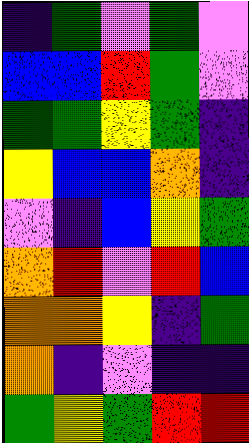[["indigo", "green", "violet", "green", "violet"], ["blue", "blue", "red", "green", "violet"], ["green", "green", "yellow", "green", "indigo"], ["yellow", "blue", "blue", "orange", "indigo"], ["violet", "indigo", "blue", "yellow", "green"], ["orange", "red", "violet", "red", "blue"], ["orange", "orange", "yellow", "indigo", "green"], ["orange", "indigo", "violet", "indigo", "indigo"], ["green", "yellow", "green", "red", "red"]]